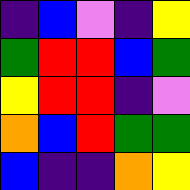[["indigo", "blue", "violet", "indigo", "yellow"], ["green", "red", "red", "blue", "green"], ["yellow", "red", "red", "indigo", "violet"], ["orange", "blue", "red", "green", "green"], ["blue", "indigo", "indigo", "orange", "yellow"]]